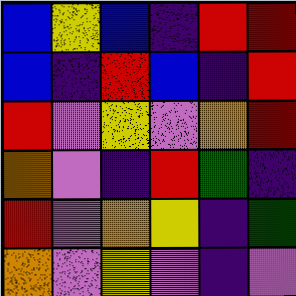[["blue", "yellow", "blue", "indigo", "red", "red"], ["blue", "indigo", "red", "blue", "indigo", "red"], ["red", "violet", "yellow", "violet", "orange", "red"], ["orange", "violet", "indigo", "red", "green", "indigo"], ["red", "violet", "orange", "yellow", "indigo", "green"], ["orange", "violet", "yellow", "violet", "indigo", "violet"]]